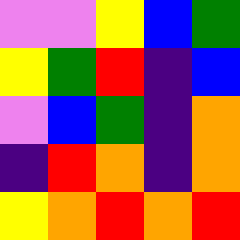[["violet", "violet", "yellow", "blue", "green"], ["yellow", "green", "red", "indigo", "blue"], ["violet", "blue", "green", "indigo", "orange"], ["indigo", "red", "orange", "indigo", "orange"], ["yellow", "orange", "red", "orange", "red"]]